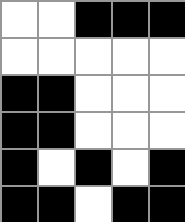[["white", "white", "black", "black", "black"], ["white", "white", "white", "white", "white"], ["black", "black", "white", "white", "white"], ["black", "black", "white", "white", "white"], ["black", "white", "black", "white", "black"], ["black", "black", "white", "black", "black"]]